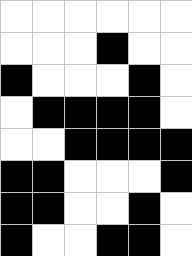[["white", "white", "white", "white", "white", "white"], ["white", "white", "white", "black", "white", "white"], ["black", "white", "white", "white", "black", "white"], ["white", "black", "black", "black", "black", "white"], ["white", "white", "black", "black", "black", "black"], ["black", "black", "white", "white", "white", "black"], ["black", "black", "white", "white", "black", "white"], ["black", "white", "white", "black", "black", "white"]]